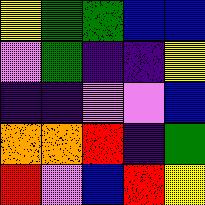[["yellow", "green", "green", "blue", "blue"], ["violet", "green", "indigo", "indigo", "yellow"], ["indigo", "indigo", "violet", "violet", "blue"], ["orange", "orange", "red", "indigo", "green"], ["red", "violet", "blue", "red", "yellow"]]